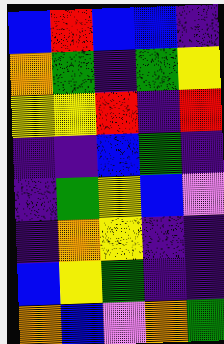[["blue", "red", "blue", "blue", "indigo"], ["orange", "green", "indigo", "green", "yellow"], ["yellow", "yellow", "red", "indigo", "red"], ["indigo", "indigo", "blue", "green", "indigo"], ["indigo", "green", "yellow", "blue", "violet"], ["indigo", "orange", "yellow", "indigo", "indigo"], ["blue", "yellow", "green", "indigo", "indigo"], ["orange", "blue", "violet", "orange", "green"]]